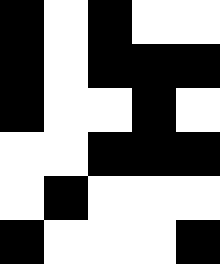[["black", "white", "black", "white", "white"], ["black", "white", "black", "black", "black"], ["black", "white", "white", "black", "white"], ["white", "white", "black", "black", "black"], ["white", "black", "white", "white", "white"], ["black", "white", "white", "white", "black"]]